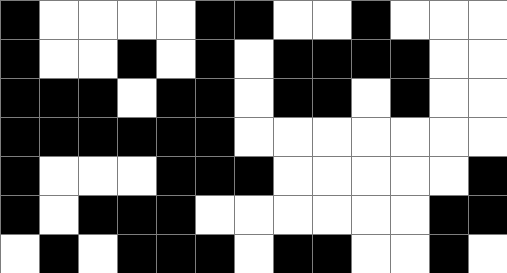[["black", "white", "white", "white", "white", "black", "black", "white", "white", "black", "white", "white", "white"], ["black", "white", "white", "black", "white", "black", "white", "black", "black", "black", "black", "white", "white"], ["black", "black", "black", "white", "black", "black", "white", "black", "black", "white", "black", "white", "white"], ["black", "black", "black", "black", "black", "black", "white", "white", "white", "white", "white", "white", "white"], ["black", "white", "white", "white", "black", "black", "black", "white", "white", "white", "white", "white", "black"], ["black", "white", "black", "black", "black", "white", "white", "white", "white", "white", "white", "black", "black"], ["white", "black", "white", "black", "black", "black", "white", "black", "black", "white", "white", "black", "white"]]